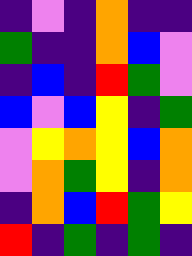[["indigo", "violet", "indigo", "orange", "indigo", "indigo"], ["green", "indigo", "indigo", "orange", "blue", "violet"], ["indigo", "blue", "indigo", "red", "green", "violet"], ["blue", "violet", "blue", "yellow", "indigo", "green"], ["violet", "yellow", "orange", "yellow", "blue", "orange"], ["violet", "orange", "green", "yellow", "indigo", "orange"], ["indigo", "orange", "blue", "red", "green", "yellow"], ["red", "indigo", "green", "indigo", "green", "indigo"]]